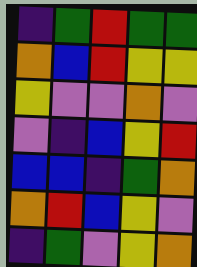[["indigo", "green", "red", "green", "green"], ["orange", "blue", "red", "yellow", "yellow"], ["yellow", "violet", "violet", "orange", "violet"], ["violet", "indigo", "blue", "yellow", "red"], ["blue", "blue", "indigo", "green", "orange"], ["orange", "red", "blue", "yellow", "violet"], ["indigo", "green", "violet", "yellow", "orange"]]